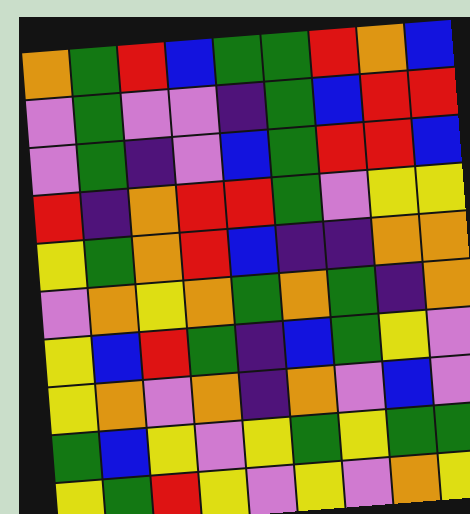[["orange", "green", "red", "blue", "green", "green", "red", "orange", "blue"], ["violet", "green", "violet", "violet", "indigo", "green", "blue", "red", "red"], ["violet", "green", "indigo", "violet", "blue", "green", "red", "red", "blue"], ["red", "indigo", "orange", "red", "red", "green", "violet", "yellow", "yellow"], ["yellow", "green", "orange", "red", "blue", "indigo", "indigo", "orange", "orange"], ["violet", "orange", "yellow", "orange", "green", "orange", "green", "indigo", "orange"], ["yellow", "blue", "red", "green", "indigo", "blue", "green", "yellow", "violet"], ["yellow", "orange", "violet", "orange", "indigo", "orange", "violet", "blue", "violet"], ["green", "blue", "yellow", "violet", "yellow", "green", "yellow", "green", "green"], ["yellow", "green", "red", "yellow", "violet", "yellow", "violet", "orange", "yellow"]]